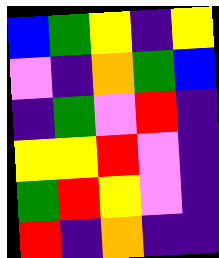[["blue", "green", "yellow", "indigo", "yellow"], ["violet", "indigo", "orange", "green", "blue"], ["indigo", "green", "violet", "red", "indigo"], ["yellow", "yellow", "red", "violet", "indigo"], ["green", "red", "yellow", "violet", "indigo"], ["red", "indigo", "orange", "indigo", "indigo"]]